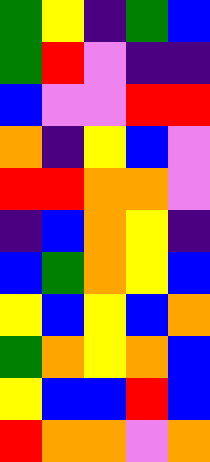[["green", "yellow", "indigo", "green", "blue"], ["green", "red", "violet", "indigo", "indigo"], ["blue", "violet", "violet", "red", "red"], ["orange", "indigo", "yellow", "blue", "violet"], ["red", "red", "orange", "orange", "violet"], ["indigo", "blue", "orange", "yellow", "indigo"], ["blue", "green", "orange", "yellow", "blue"], ["yellow", "blue", "yellow", "blue", "orange"], ["green", "orange", "yellow", "orange", "blue"], ["yellow", "blue", "blue", "red", "blue"], ["red", "orange", "orange", "violet", "orange"]]